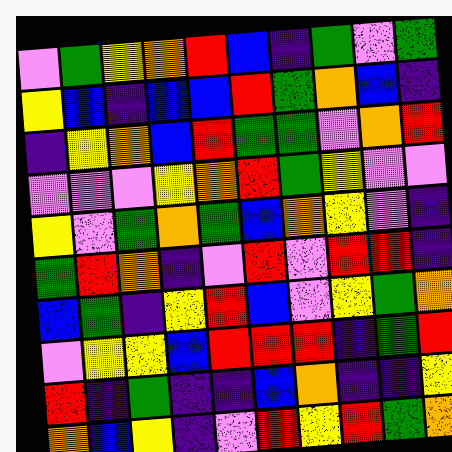[["violet", "green", "yellow", "orange", "red", "blue", "indigo", "green", "violet", "green"], ["yellow", "blue", "indigo", "blue", "blue", "red", "green", "orange", "blue", "indigo"], ["indigo", "yellow", "orange", "blue", "red", "green", "green", "violet", "orange", "red"], ["violet", "violet", "violet", "yellow", "orange", "red", "green", "yellow", "violet", "violet"], ["yellow", "violet", "green", "orange", "green", "blue", "orange", "yellow", "violet", "indigo"], ["green", "red", "orange", "indigo", "violet", "red", "violet", "red", "red", "indigo"], ["blue", "green", "indigo", "yellow", "red", "blue", "violet", "yellow", "green", "orange"], ["violet", "yellow", "yellow", "blue", "red", "red", "red", "indigo", "green", "red"], ["red", "indigo", "green", "indigo", "indigo", "blue", "orange", "indigo", "indigo", "yellow"], ["orange", "blue", "yellow", "indigo", "violet", "red", "yellow", "red", "green", "orange"]]